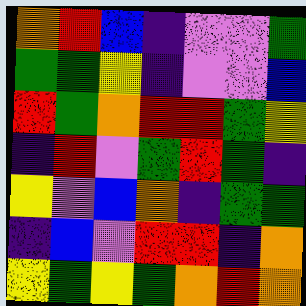[["orange", "red", "blue", "indigo", "violet", "violet", "green"], ["green", "green", "yellow", "indigo", "violet", "violet", "blue"], ["red", "green", "orange", "red", "red", "green", "yellow"], ["indigo", "red", "violet", "green", "red", "green", "indigo"], ["yellow", "violet", "blue", "orange", "indigo", "green", "green"], ["indigo", "blue", "violet", "red", "red", "indigo", "orange"], ["yellow", "green", "yellow", "green", "orange", "red", "orange"]]